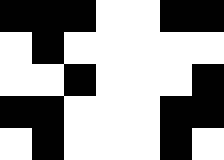[["black", "black", "black", "white", "white", "black", "black"], ["white", "black", "white", "white", "white", "white", "white"], ["white", "white", "black", "white", "white", "white", "black"], ["black", "black", "white", "white", "white", "black", "black"], ["white", "black", "white", "white", "white", "black", "white"]]